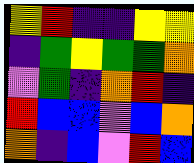[["yellow", "red", "indigo", "indigo", "yellow", "yellow"], ["indigo", "green", "yellow", "green", "green", "orange"], ["violet", "green", "indigo", "orange", "red", "indigo"], ["red", "blue", "blue", "violet", "blue", "orange"], ["orange", "indigo", "blue", "violet", "red", "blue"]]